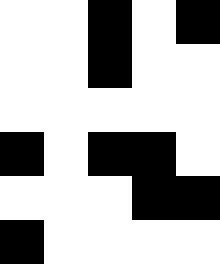[["white", "white", "black", "white", "black"], ["white", "white", "black", "white", "white"], ["white", "white", "white", "white", "white"], ["black", "white", "black", "black", "white"], ["white", "white", "white", "black", "black"], ["black", "white", "white", "white", "white"]]